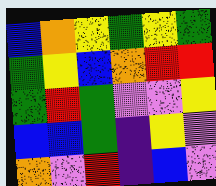[["blue", "orange", "yellow", "green", "yellow", "green"], ["green", "yellow", "blue", "orange", "red", "red"], ["green", "red", "green", "violet", "violet", "yellow"], ["blue", "blue", "green", "indigo", "yellow", "violet"], ["orange", "violet", "red", "indigo", "blue", "violet"]]